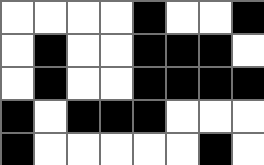[["white", "white", "white", "white", "black", "white", "white", "black"], ["white", "black", "white", "white", "black", "black", "black", "white"], ["white", "black", "white", "white", "black", "black", "black", "black"], ["black", "white", "black", "black", "black", "white", "white", "white"], ["black", "white", "white", "white", "white", "white", "black", "white"]]